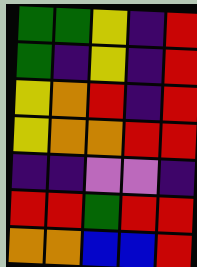[["green", "green", "yellow", "indigo", "red"], ["green", "indigo", "yellow", "indigo", "red"], ["yellow", "orange", "red", "indigo", "red"], ["yellow", "orange", "orange", "red", "red"], ["indigo", "indigo", "violet", "violet", "indigo"], ["red", "red", "green", "red", "red"], ["orange", "orange", "blue", "blue", "red"]]